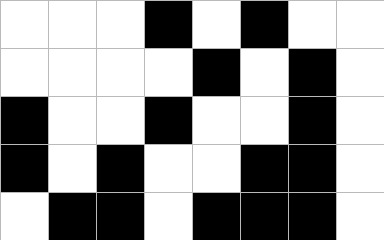[["white", "white", "white", "black", "white", "black", "white", "white"], ["white", "white", "white", "white", "black", "white", "black", "white"], ["black", "white", "white", "black", "white", "white", "black", "white"], ["black", "white", "black", "white", "white", "black", "black", "white"], ["white", "black", "black", "white", "black", "black", "black", "white"]]